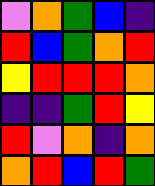[["violet", "orange", "green", "blue", "indigo"], ["red", "blue", "green", "orange", "red"], ["yellow", "red", "red", "red", "orange"], ["indigo", "indigo", "green", "red", "yellow"], ["red", "violet", "orange", "indigo", "orange"], ["orange", "red", "blue", "red", "green"]]